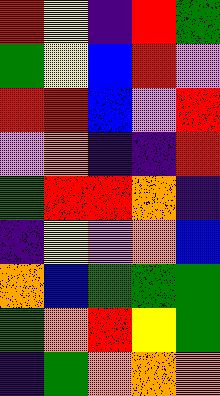[["red", "yellow", "indigo", "red", "green"], ["green", "yellow", "blue", "red", "violet"], ["red", "red", "blue", "violet", "red"], ["violet", "orange", "indigo", "indigo", "red"], ["green", "red", "red", "orange", "indigo"], ["indigo", "yellow", "violet", "orange", "blue"], ["orange", "blue", "green", "green", "green"], ["green", "orange", "red", "yellow", "green"], ["indigo", "green", "orange", "orange", "orange"]]